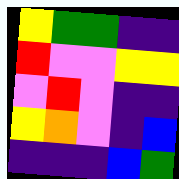[["yellow", "green", "green", "indigo", "indigo"], ["red", "violet", "violet", "yellow", "yellow"], ["violet", "red", "violet", "indigo", "indigo"], ["yellow", "orange", "violet", "indigo", "blue"], ["indigo", "indigo", "indigo", "blue", "green"]]